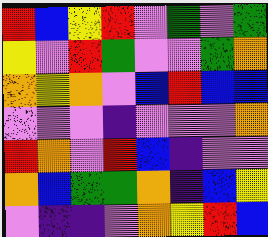[["red", "blue", "yellow", "red", "violet", "green", "violet", "green"], ["yellow", "violet", "red", "green", "violet", "violet", "green", "orange"], ["orange", "yellow", "orange", "violet", "blue", "red", "blue", "blue"], ["violet", "violet", "violet", "indigo", "violet", "violet", "violet", "orange"], ["red", "orange", "violet", "red", "blue", "indigo", "violet", "violet"], ["orange", "blue", "green", "green", "orange", "indigo", "blue", "yellow"], ["violet", "indigo", "indigo", "violet", "orange", "yellow", "red", "blue"]]